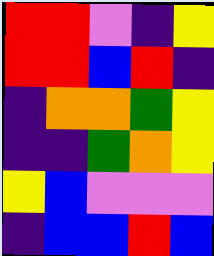[["red", "red", "violet", "indigo", "yellow"], ["red", "red", "blue", "red", "indigo"], ["indigo", "orange", "orange", "green", "yellow"], ["indigo", "indigo", "green", "orange", "yellow"], ["yellow", "blue", "violet", "violet", "violet"], ["indigo", "blue", "blue", "red", "blue"]]